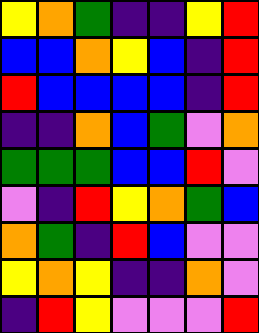[["yellow", "orange", "green", "indigo", "indigo", "yellow", "red"], ["blue", "blue", "orange", "yellow", "blue", "indigo", "red"], ["red", "blue", "blue", "blue", "blue", "indigo", "red"], ["indigo", "indigo", "orange", "blue", "green", "violet", "orange"], ["green", "green", "green", "blue", "blue", "red", "violet"], ["violet", "indigo", "red", "yellow", "orange", "green", "blue"], ["orange", "green", "indigo", "red", "blue", "violet", "violet"], ["yellow", "orange", "yellow", "indigo", "indigo", "orange", "violet"], ["indigo", "red", "yellow", "violet", "violet", "violet", "red"]]